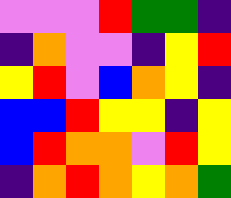[["violet", "violet", "violet", "red", "green", "green", "indigo"], ["indigo", "orange", "violet", "violet", "indigo", "yellow", "red"], ["yellow", "red", "violet", "blue", "orange", "yellow", "indigo"], ["blue", "blue", "red", "yellow", "yellow", "indigo", "yellow"], ["blue", "red", "orange", "orange", "violet", "red", "yellow"], ["indigo", "orange", "red", "orange", "yellow", "orange", "green"]]